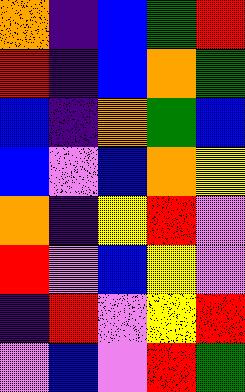[["orange", "indigo", "blue", "green", "red"], ["red", "indigo", "blue", "orange", "green"], ["blue", "indigo", "orange", "green", "blue"], ["blue", "violet", "blue", "orange", "yellow"], ["orange", "indigo", "yellow", "red", "violet"], ["red", "violet", "blue", "yellow", "violet"], ["indigo", "red", "violet", "yellow", "red"], ["violet", "blue", "violet", "red", "green"]]